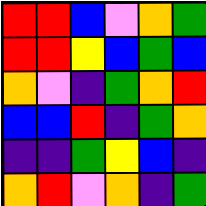[["red", "red", "blue", "violet", "orange", "green"], ["red", "red", "yellow", "blue", "green", "blue"], ["orange", "violet", "indigo", "green", "orange", "red"], ["blue", "blue", "red", "indigo", "green", "orange"], ["indigo", "indigo", "green", "yellow", "blue", "indigo"], ["orange", "red", "violet", "orange", "indigo", "green"]]